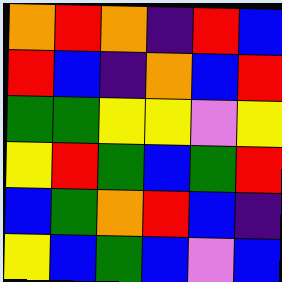[["orange", "red", "orange", "indigo", "red", "blue"], ["red", "blue", "indigo", "orange", "blue", "red"], ["green", "green", "yellow", "yellow", "violet", "yellow"], ["yellow", "red", "green", "blue", "green", "red"], ["blue", "green", "orange", "red", "blue", "indigo"], ["yellow", "blue", "green", "blue", "violet", "blue"]]